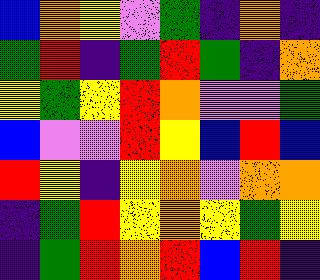[["blue", "orange", "yellow", "violet", "green", "indigo", "orange", "indigo"], ["green", "red", "indigo", "green", "red", "green", "indigo", "orange"], ["yellow", "green", "yellow", "red", "orange", "violet", "violet", "green"], ["blue", "violet", "violet", "red", "yellow", "blue", "red", "blue"], ["red", "yellow", "indigo", "yellow", "orange", "violet", "orange", "orange"], ["indigo", "green", "red", "yellow", "orange", "yellow", "green", "yellow"], ["indigo", "green", "red", "orange", "red", "blue", "red", "indigo"]]